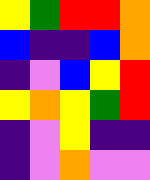[["yellow", "green", "red", "red", "orange"], ["blue", "indigo", "indigo", "blue", "orange"], ["indigo", "violet", "blue", "yellow", "red"], ["yellow", "orange", "yellow", "green", "red"], ["indigo", "violet", "yellow", "indigo", "indigo"], ["indigo", "violet", "orange", "violet", "violet"]]